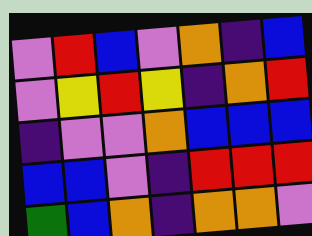[["violet", "red", "blue", "violet", "orange", "indigo", "blue"], ["violet", "yellow", "red", "yellow", "indigo", "orange", "red"], ["indigo", "violet", "violet", "orange", "blue", "blue", "blue"], ["blue", "blue", "violet", "indigo", "red", "red", "red"], ["green", "blue", "orange", "indigo", "orange", "orange", "violet"]]